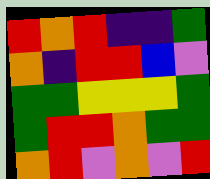[["red", "orange", "red", "indigo", "indigo", "green"], ["orange", "indigo", "red", "red", "blue", "violet"], ["green", "green", "yellow", "yellow", "yellow", "green"], ["green", "red", "red", "orange", "green", "green"], ["orange", "red", "violet", "orange", "violet", "red"]]